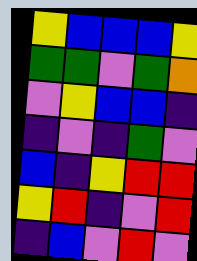[["yellow", "blue", "blue", "blue", "yellow"], ["green", "green", "violet", "green", "orange"], ["violet", "yellow", "blue", "blue", "indigo"], ["indigo", "violet", "indigo", "green", "violet"], ["blue", "indigo", "yellow", "red", "red"], ["yellow", "red", "indigo", "violet", "red"], ["indigo", "blue", "violet", "red", "violet"]]